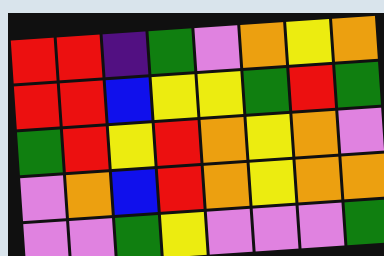[["red", "red", "indigo", "green", "violet", "orange", "yellow", "orange"], ["red", "red", "blue", "yellow", "yellow", "green", "red", "green"], ["green", "red", "yellow", "red", "orange", "yellow", "orange", "violet"], ["violet", "orange", "blue", "red", "orange", "yellow", "orange", "orange"], ["violet", "violet", "green", "yellow", "violet", "violet", "violet", "green"]]